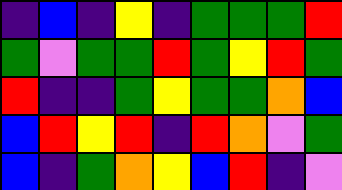[["indigo", "blue", "indigo", "yellow", "indigo", "green", "green", "green", "red"], ["green", "violet", "green", "green", "red", "green", "yellow", "red", "green"], ["red", "indigo", "indigo", "green", "yellow", "green", "green", "orange", "blue"], ["blue", "red", "yellow", "red", "indigo", "red", "orange", "violet", "green"], ["blue", "indigo", "green", "orange", "yellow", "blue", "red", "indigo", "violet"]]